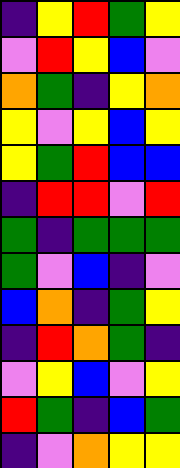[["indigo", "yellow", "red", "green", "yellow"], ["violet", "red", "yellow", "blue", "violet"], ["orange", "green", "indigo", "yellow", "orange"], ["yellow", "violet", "yellow", "blue", "yellow"], ["yellow", "green", "red", "blue", "blue"], ["indigo", "red", "red", "violet", "red"], ["green", "indigo", "green", "green", "green"], ["green", "violet", "blue", "indigo", "violet"], ["blue", "orange", "indigo", "green", "yellow"], ["indigo", "red", "orange", "green", "indigo"], ["violet", "yellow", "blue", "violet", "yellow"], ["red", "green", "indigo", "blue", "green"], ["indigo", "violet", "orange", "yellow", "yellow"]]